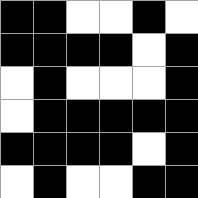[["black", "black", "white", "white", "black", "white"], ["black", "black", "black", "black", "white", "black"], ["white", "black", "white", "white", "white", "black"], ["white", "black", "black", "black", "black", "black"], ["black", "black", "black", "black", "white", "black"], ["white", "black", "white", "white", "black", "black"]]